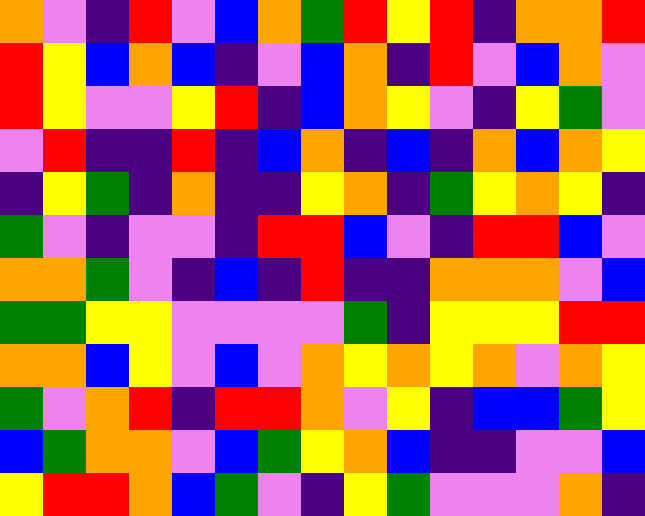[["orange", "violet", "indigo", "red", "violet", "blue", "orange", "green", "red", "yellow", "red", "indigo", "orange", "orange", "red"], ["red", "yellow", "blue", "orange", "blue", "indigo", "violet", "blue", "orange", "indigo", "red", "violet", "blue", "orange", "violet"], ["red", "yellow", "violet", "violet", "yellow", "red", "indigo", "blue", "orange", "yellow", "violet", "indigo", "yellow", "green", "violet"], ["violet", "red", "indigo", "indigo", "red", "indigo", "blue", "orange", "indigo", "blue", "indigo", "orange", "blue", "orange", "yellow"], ["indigo", "yellow", "green", "indigo", "orange", "indigo", "indigo", "yellow", "orange", "indigo", "green", "yellow", "orange", "yellow", "indigo"], ["green", "violet", "indigo", "violet", "violet", "indigo", "red", "red", "blue", "violet", "indigo", "red", "red", "blue", "violet"], ["orange", "orange", "green", "violet", "indigo", "blue", "indigo", "red", "indigo", "indigo", "orange", "orange", "orange", "violet", "blue"], ["green", "green", "yellow", "yellow", "violet", "violet", "violet", "violet", "green", "indigo", "yellow", "yellow", "yellow", "red", "red"], ["orange", "orange", "blue", "yellow", "violet", "blue", "violet", "orange", "yellow", "orange", "yellow", "orange", "violet", "orange", "yellow"], ["green", "violet", "orange", "red", "indigo", "red", "red", "orange", "violet", "yellow", "indigo", "blue", "blue", "green", "yellow"], ["blue", "green", "orange", "orange", "violet", "blue", "green", "yellow", "orange", "blue", "indigo", "indigo", "violet", "violet", "blue"], ["yellow", "red", "red", "orange", "blue", "green", "violet", "indigo", "yellow", "green", "violet", "violet", "violet", "orange", "indigo"]]